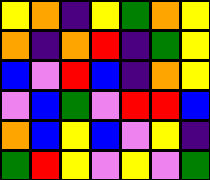[["yellow", "orange", "indigo", "yellow", "green", "orange", "yellow"], ["orange", "indigo", "orange", "red", "indigo", "green", "yellow"], ["blue", "violet", "red", "blue", "indigo", "orange", "yellow"], ["violet", "blue", "green", "violet", "red", "red", "blue"], ["orange", "blue", "yellow", "blue", "violet", "yellow", "indigo"], ["green", "red", "yellow", "violet", "yellow", "violet", "green"]]